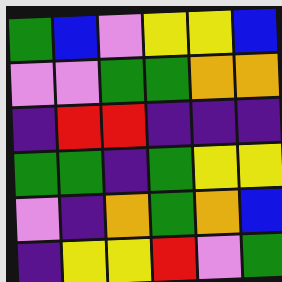[["green", "blue", "violet", "yellow", "yellow", "blue"], ["violet", "violet", "green", "green", "orange", "orange"], ["indigo", "red", "red", "indigo", "indigo", "indigo"], ["green", "green", "indigo", "green", "yellow", "yellow"], ["violet", "indigo", "orange", "green", "orange", "blue"], ["indigo", "yellow", "yellow", "red", "violet", "green"]]